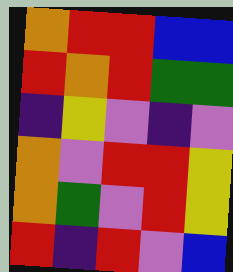[["orange", "red", "red", "blue", "blue"], ["red", "orange", "red", "green", "green"], ["indigo", "yellow", "violet", "indigo", "violet"], ["orange", "violet", "red", "red", "yellow"], ["orange", "green", "violet", "red", "yellow"], ["red", "indigo", "red", "violet", "blue"]]